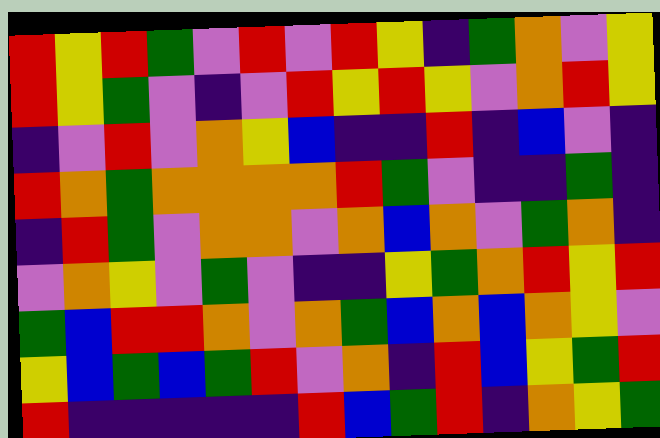[["red", "yellow", "red", "green", "violet", "red", "violet", "red", "yellow", "indigo", "green", "orange", "violet", "yellow"], ["red", "yellow", "green", "violet", "indigo", "violet", "red", "yellow", "red", "yellow", "violet", "orange", "red", "yellow"], ["indigo", "violet", "red", "violet", "orange", "yellow", "blue", "indigo", "indigo", "red", "indigo", "blue", "violet", "indigo"], ["red", "orange", "green", "orange", "orange", "orange", "orange", "red", "green", "violet", "indigo", "indigo", "green", "indigo"], ["indigo", "red", "green", "violet", "orange", "orange", "violet", "orange", "blue", "orange", "violet", "green", "orange", "indigo"], ["violet", "orange", "yellow", "violet", "green", "violet", "indigo", "indigo", "yellow", "green", "orange", "red", "yellow", "red"], ["green", "blue", "red", "red", "orange", "violet", "orange", "green", "blue", "orange", "blue", "orange", "yellow", "violet"], ["yellow", "blue", "green", "blue", "green", "red", "violet", "orange", "indigo", "red", "blue", "yellow", "green", "red"], ["red", "indigo", "indigo", "indigo", "indigo", "indigo", "red", "blue", "green", "red", "indigo", "orange", "yellow", "green"]]